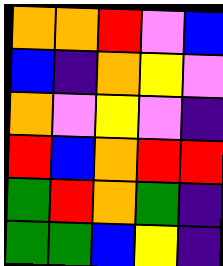[["orange", "orange", "red", "violet", "blue"], ["blue", "indigo", "orange", "yellow", "violet"], ["orange", "violet", "yellow", "violet", "indigo"], ["red", "blue", "orange", "red", "red"], ["green", "red", "orange", "green", "indigo"], ["green", "green", "blue", "yellow", "indigo"]]